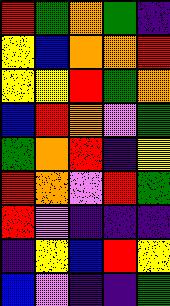[["red", "green", "orange", "green", "indigo"], ["yellow", "blue", "orange", "orange", "red"], ["yellow", "yellow", "red", "green", "orange"], ["blue", "red", "orange", "violet", "green"], ["green", "orange", "red", "indigo", "yellow"], ["red", "orange", "violet", "red", "green"], ["red", "violet", "indigo", "indigo", "indigo"], ["indigo", "yellow", "blue", "red", "yellow"], ["blue", "violet", "indigo", "indigo", "green"]]